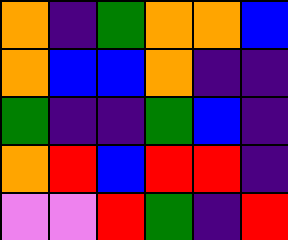[["orange", "indigo", "green", "orange", "orange", "blue"], ["orange", "blue", "blue", "orange", "indigo", "indigo"], ["green", "indigo", "indigo", "green", "blue", "indigo"], ["orange", "red", "blue", "red", "red", "indigo"], ["violet", "violet", "red", "green", "indigo", "red"]]